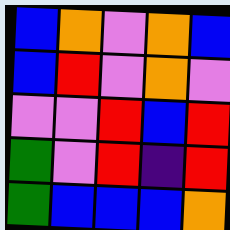[["blue", "orange", "violet", "orange", "blue"], ["blue", "red", "violet", "orange", "violet"], ["violet", "violet", "red", "blue", "red"], ["green", "violet", "red", "indigo", "red"], ["green", "blue", "blue", "blue", "orange"]]